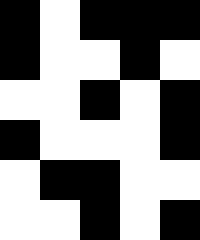[["black", "white", "black", "black", "black"], ["black", "white", "white", "black", "white"], ["white", "white", "black", "white", "black"], ["black", "white", "white", "white", "black"], ["white", "black", "black", "white", "white"], ["white", "white", "black", "white", "black"]]